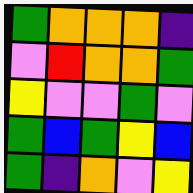[["green", "orange", "orange", "orange", "indigo"], ["violet", "red", "orange", "orange", "green"], ["yellow", "violet", "violet", "green", "violet"], ["green", "blue", "green", "yellow", "blue"], ["green", "indigo", "orange", "violet", "yellow"]]